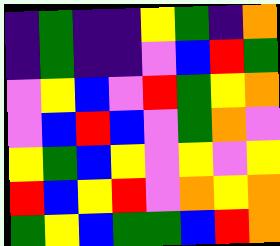[["indigo", "green", "indigo", "indigo", "yellow", "green", "indigo", "orange"], ["indigo", "green", "indigo", "indigo", "violet", "blue", "red", "green"], ["violet", "yellow", "blue", "violet", "red", "green", "yellow", "orange"], ["violet", "blue", "red", "blue", "violet", "green", "orange", "violet"], ["yellow", "green", "blue", "yellow", "violet", "yellow", "violet", "yellow"], ["red", "blue", "yellow", "red", "violet", "orange", "yellow", "orange"], ["green", "yellow", "blue", "green", "green", "blue", "red", "orange"]]